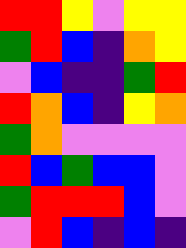[["red", "red", "yellow", "violet", "yellow", "yellow"], ["green", "red", "blue", "indigo", "orange", "yellow"], ["violet", "blue", "indigo", "indigo", "green", "red"], ["red", "orange", "blue", "indigo", "yellow", "orange"], ["green", "orange", "violet", "violet", "violet", "violet"], ["red", "blue", "green", "blue", "blue", "violet"], ["green", "red", "red", "red", "blue", "violet"], ["violet", "red", "blue", "indigo", "blue", "indigo"]]